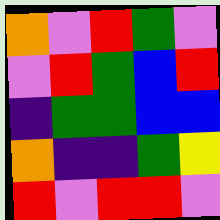[["orange", "violet", "red", "green", "violet"], ["violet", "red", "green", "blue", "red"], ["indigo", "green", "green", "blue", "blue"], ["orange", "indigo", "indigo", "green", "yellow"], ["red", "violet", "red", "red", "violet"]]